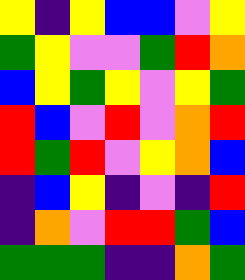[["yellow", "indigo", "yellow", "blue", "blue", "violet", "yellow"], ["green", "yellow", "violet", "violet", "green", "red", "orange"], ["blue", "yellow", "green", "yellow", "violet", "yellow", "green"], ["red", "blue", "violet", "red", "violet", "orange", "red"], ["red", "green", "red", "violet", "yellow", "orange", "blue"], ["indigo", "blue", "yellow", "indigo", "violet", "indigo", "red"], ["indigo", "orange", "violet", "red", "red", "green", "blue"], ["green", "green", "green", "indigo", "indigo", "orange", "green"]]